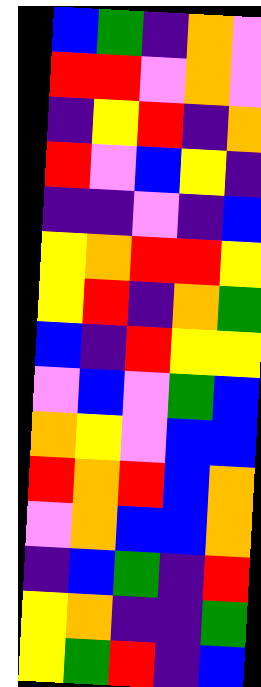[["blue", "green", "indigo", "orange", "violet"], ["red", "red", "violet", "orange", "violet"], ["indigo", "yellow", "red", "indigo", "orange"], ["red", "violet", "blue", "yellow", "indigo"], ["indigo", "indigo", "violet", "indigo", "blue"], ["yellow", "orange", "red", "red", "yellow"], ["yellow", "red", "indigo", "orange", "green"], ["blue", "indigo", "red", "yellow", "yellow"], ["violet", "blue", "violet", "green", "blue"], ["orange", "yellow", "violet", "blue", "blue"], ["red", "orange", "red", "blue", "orange"], ["violet", "orange", "blue", "blue", "orange"], ["indigo", "blue", "green", "indigo", "red"], ["yellow", "orange", "indigo", "indigo", "green"], ["yellow", "green", "red", "indigo", "blue"]]